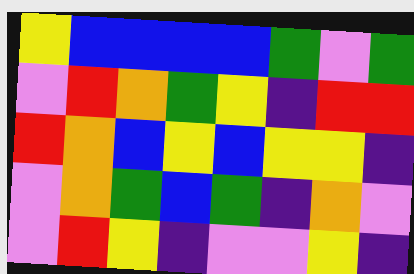[["yellow", "blue", "blue", "blue", "blue", "green", "violet", "green"], ["violet", "red", "orange", "green", "yellow", "indigo", "red", "red"], ["red", "orange", "blue", "yellow", "blue", "yellow", "yellow", "indigo"], ["violet", "orange", "green", "blue", "green", "indigo", "orange", "violet"], ["violet", "red", "yellow", "indigo", "violet", "violet", "yellow", "indigo"]]